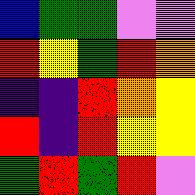[["blue", "green", "green", "violet", "violet"], ["red", "yellow", "green", "red", "orange"], ["indigo", "indigo", "red", "orange", "yellow"], ["red", "indigo", "red", "yellow", "yellow"], ["green", "red", "green", "red", "violet"]]